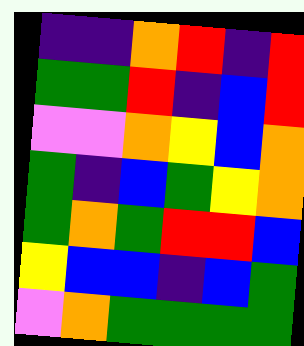[["indigo", "indigo", "orange", "red", "indigo", "red"], ["green", "green", "red", "indigo", "blue", "red"], ["violet", "violet", "orange", "yellow", "blue", "orange"], ["green", "indigo", "blue", "green", "yellow", "orange"], ["green", "orange", "green", "red", "red", "blue"], ["yellow", "blue", "blue", "indigo", "blue", "green"], ["violet", "orange", "green", "green", "green", "green"]]